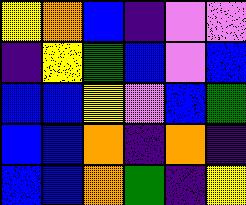[["yellow", "orange", "blue", "indigo", "violet", "violet"], ["indigo", "yellow", "green", "blue", "violet", "blue"], ["blue", "blue", "yellow", "violet", "blue", "green"], ["blue", "blue", "orange", "indigo", "orange", "indigo"], ["blue", "blue", "orange", "green", "indigo", "yellow"]]